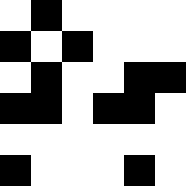[["white", "black", "white", "white", "white", "white"], ["black", "white", "black", "white", "white", "white"], ["white", "black", "white", "white", "black", "black"], ["black", "black", "white", "black", "black", "white"], ["white", "white", "white", "white", "white", "white"], ["black", "white", "white", "white", "black", "white"]]